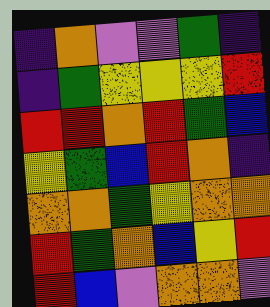[["indigo", "orange", "violet", "violet", "green", "indigo"], ["indigo", "green", "yellow", "yellow", "yellow", "red"], ["red", "red", "orange", "red", "green", "blue"], ["yellow", "green", "blue", "red", "orange", "indigo"], ["orange", "orange", "green", "yellow", "orange", "orange"], ["red", "green", "orange", "blue", "yellow", "red"], ["red", "blue", "violet", "orange", "orange", "violet"]]